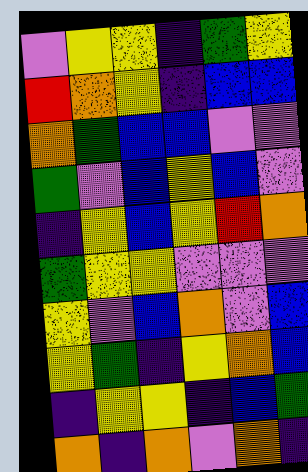[["violet", "yellow", "yellow", "indigo", "green", "yellow"], ["red", "orange", "yellow", "indigo", "blue", "blue"], ["orange", "green", "blue", "blue", "violet", "violet"], ["green", "violet", "blue", "yellow", "blue", "violet"], ["indigo", "yellow", "blue", "yellow", "red", "orange"], ["green", "yellow", "yellow", "violet", "violet", "violet"], ["yellow", "violet", "blue", "orange", "violet", "blue"], ["yellow", "green", "indigo", "yellow", "orange", "blue"], ["indigo", "yellow", "yellow", "indigo", "blue", "green"], ["orange", "indigo", "orange", "violet", "orange", "indigo"]]